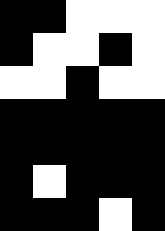[["black", "black", "white", "white", "white"], ["black", "white", "white", "black", "white"], ["white", "white", "black", "white", "white"], ["black", "black", "black", "black", "black"], ["black", "black", "black", "black", "black"], ["black", "white", "black", "black", "black"], ["black", "black", "black", "white", "black"]]